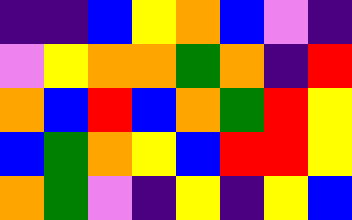[["indigo", "indigo", "blue", "yellow", "orange", "blue", "violet", "indigo"], ["violet", "yellow", "orange", "orange", "green", "orange", "indigo", "red"], ["orange", "blue", "red", "blue", "orange", "green", "red", "yellow"], ["blue", "green", "orange", "yellow", "blue", "red", "red", "yellow"], ["orange", "green", "violet", "indigo", "yellow", "indigo", "yellow", "blue"]]